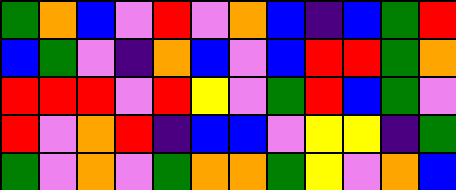[["green", "orange", "blue", "violet", "red", "violet", "orange", "blue", "indigo", "blue", "green", "red"], ["blue", "green", "violet", "indigo", "orange", "blue", "violet", "blue", "red", "red", "green", "orange"], ["red", "red", "red", "violet", "red", "yellow", "violet", "green", "red", "blue", "green", "violet"], ["red", "violet", "orange", "red", "indigo", "blue", "blue", "violet", "yellow", "yellow", "indigo", "green"], ["green", "violet", "orange", "violet", "green", "orange", "orange", "green", "yellow", "violet", "orange", "blue"]]